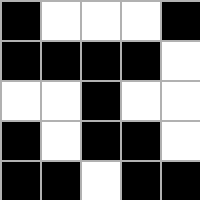[["black", "white", "white", "white", "black"], ["black", "black", "black", "black", "white"], ["white", "white", "black", "white", "white"], ["black", "white", "black", "black", "white"], ["black", "black", "white", "black", "black"]]